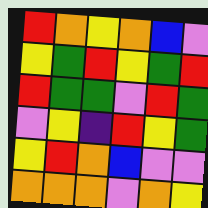[["red", "orange", "yellow", "orange", "blue", "violet"], ["yellow", "green", "red", "yellow", "green", "red"], ["red", "green", "green", "violet", "red", "green"], ["violet", "yellow", "indigo", "red", "yellow", "green"], ["yellow", "red", "orange", "blue", "violet", "violet"], ["orange", "orange", "orange", "violet", "orange", "yellow"]]